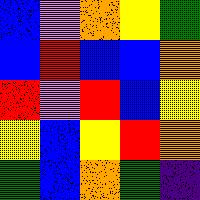[["blue", "violet", "orange", "yellow", "green"], ["blue", "red", "blue", "blue", "orange"], ["red", "violet", "red", "blue", "yellow"], ["yellow", "blue", "yellow", "red", "orange"], ["green", "blue", "orange", "green", "indigo"]]